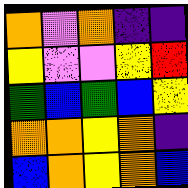[["orange", "violet", "orange", "indigo", "indigo"], ["yellow", "violet", "violet", "yellow", "red"], ["green", "blue", "green", "blue", "yellow"], ["orange", "orange", "yellow", "orange", "indigo"], ["blue", "orange", "yellow", "orange", "blue"]]